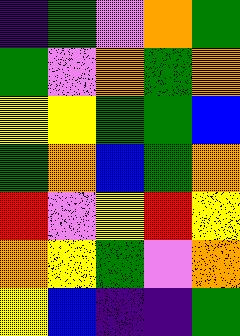[["indigo", "green", "violet", "orange", "green"], ["green", "violet", "orange", "green", "orange"], ["yellow", "yellow", "green", "green", "blue"], ["green", "orange", "blue", "green", "orange"], ["red", "violet", "yellow", "red", "yellow"], ["orange", "yellow", "green", "violet", "orange"], ["yellow", "blue", "indigo", "indigo", "green"]]